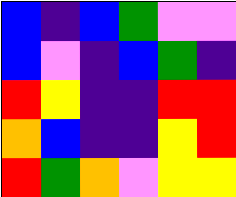[["blue", "indigo", "blue", "green", "violet", "violet"], ["blue", "violet", "indigo", "blue", "green", "indigo"], ["red", "yellow", "indigo", "indigo", "red", "red"], ["orange", "blue", "indigo", "indigo", "yellow", "red"], ["red", "green", "orange", "violet", "yellow", "yellow"]]